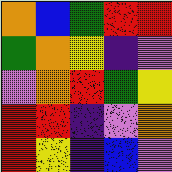[["orange", "blue", "green", "red", "red"], ["green", "orange", "yellow", "indigo", "violet"], ["violet", "orange", "red", "green", "yellow"], ["red", "red", "indigo", "violet", "orange"], ["red", "yellow", "indigo", "blue", "violet"]]